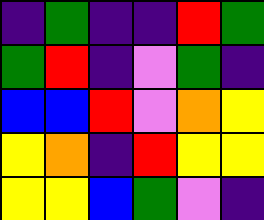[["indigo", "green", "indigo", "indigo", "red", "green"], ["green", "red", "indigo", "violet", "green", "indigo"], ["blue", "blue", "red", "violet", "orange", "yellow"], ["yellow", "orange", "indigo", "red", "yellow", "yellow"], ["yellow", "yellow", "blue", "green", "violet", "indigo"]]